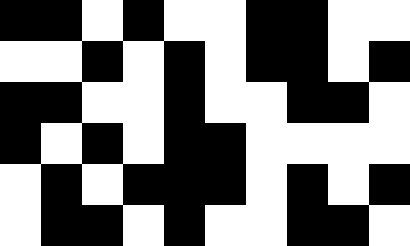[["black", "black", "white", "black", "white", "white", "black", "black", "white", "white"], ["white", "white", "black", "white", "black", "white", "black", "black", "white", "black"], ["black", "black", "white", "white", "black", "white", "white", "black", "black", "white"], ["black", "white", "black", "white", "black", "black", "white", "white", "white", "white"], ["white", "black", "white", "black", "black", "black", "white", "black", "white", "black"], ["white", "black", "black", "white", "black", "white", "white", "black", "black", "white"]]